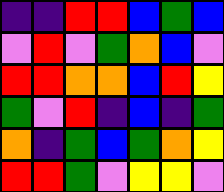[["indigo", "indigo", "red", "red", "blue", "green", "blue"], ["violet", "red", "violet", "green", "orange", "blue", "violet"], ["red", "red", "orange", "orange", "blue", "red", "yellow"], ["green", "violet", "red", "indigo", "blue", "indigo", "green"], ["orange", "indigo", "green", "blue", "green", "orange", "yellow"], ["red", "red", "green", "violet", "yellow", "yellow", "violet"]]